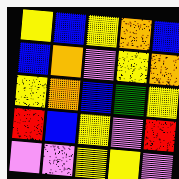[["yellow", "blue", "yellow", "orange", "blue"], ["blue", "orange", "violet", "yellow", "orange"], ["yellow", "orange", "blue", "green", "yellow"], ["red", "blue", "yellow", "violet", "red"], ["violet", "violet", "yellow", "yellow", "violet"]]